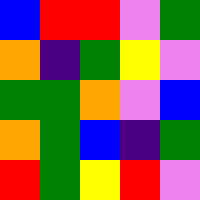[["blue", "red", "red", "violet", "green"], ["orange", "indigo", "green", "yellow", "violet"], ["green", "green", "orange", "violet", "blue"], ["orange", "green", "blue", "indigo", "green"], ["red", "green", "yellow", "red", "violet"]]